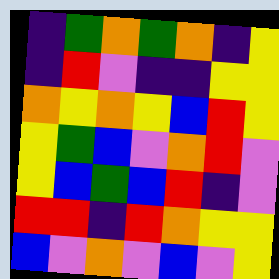[["indigo", "green", "orange", "green", "orange", "indigo", "yellow"], ["indigo", "red", "violet", "indigo", "indigo", "yellow", "yellow"], ["orange", "yellow", "orange", "yellow", "blue", "red", "yellow"], ["yellow", "green", "blue", "violet", "orange", "red", "violet"], ["yellow", "blue", "green", "blue", "red", "indigo", "violet"], ["red", "red", "indigo", "red", "orange", "yellow", "yellow"], ["blue", "violet", "orange", "violet", "blue", "violet", "yellow"]]